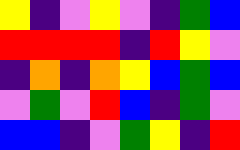[["yellow", "indigo", "violet", "yellow", "violet", "indigo", "green", "blue"], ["red", "red", "red", "red", "indigo", "red", "yellow", "violet"], ["indigo", "orange", "indigo", "orange", "yellow", "blue", "green", "blue"], ["violet", "green", "violet", "red", "blue", "indigo", "green", "violet"], ["blue", "blue", "indigo", "violet", "green", "yellow", "indigo", "red"]]